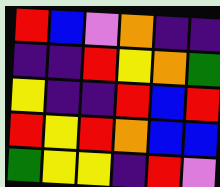[["red", "blue", "violet", "orange", "indigo", "indigo"], ["indigo", "indigo", "red", "yellow", "orange", "green"], ["yellow", "indigo", "indigo", "red", "blue", "red"], ["red", "yellow", "red", "orange", "blue", "blue"], ["green", "yellow", "yellow", "indigo", "red", "violet"]]